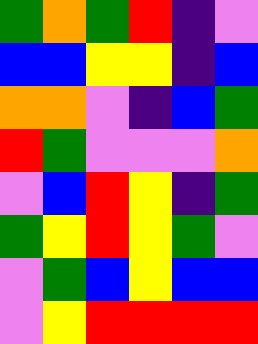[["green", "orange", "green", "red", "indigo", "violet"], ["blue", "blue", "yellow", "yellow", "indigo", "blue"], ["orange", "orange", "violet", "indigo", "blue", "green"], ["red", "green", "violet", "violet", "violet", "orange"], ["violet", "blue", "red", "yellow", "indigo", "green"], ["green", "yellow", "red", "yellow", "green", "violet"], ["violet", "green", "blue", "yellow", "blue", "blue"], ["violet", "yellow", "red", "red", "red", "red"]]